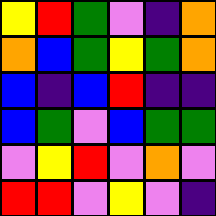[["yellow", "red", "green", "violet", "indigo", "orange"], ["orange", "blue", "green", "yellow", "green", "orange"], ["blue", "indigo", "blue", "red", "indigo", "indigo"], ["blue", "green", "violet", "blue", "green", "green"], ["violet", "yellow", "red", "violet", "orange", "violet"], ["red", "red", "violet", "yellow", "violet", "indigo"]]